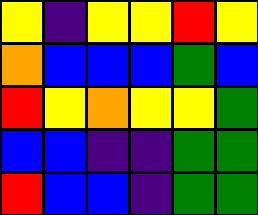[["yellow", "indigo", "yellow", "yellow", "red", "yellow"], ["orange", "blue", "blue", "blue", "green", "blue"], ["red", "yellow", "orange", "yellow", "yellow", "green"], ["blue", "blue", "indigo", "indigo", "green", "green"], ["red", "blue", "blue", "indigo", "green", "green"]]